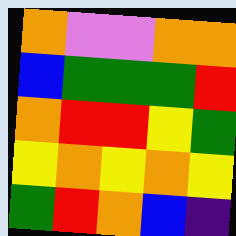[["orange", "violet", "violet", "orange", "orange"], ["blue", "green", "green", "green", "red"], ["orange", "red", "red", "yellow", "green"], ["yellow", "orange", "yellow", "orange", "yellow"], ["green", "red", "orange", "blue", "indigo"]]